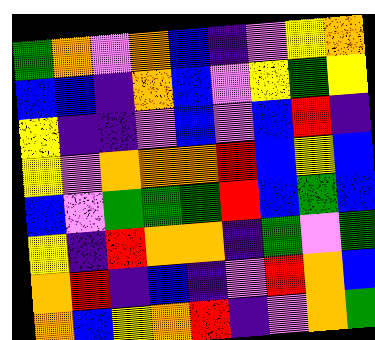[["green", "orange", "violet", "orange", "blue", "indigo", "violet", "yellow", "orange"], ["blue", "blue", "indigo", "orange", "blue", "violet", "yellow", "green", "yellow"], ["yellow", "indigo", "indigo", "violet", "blue", "violet", "blue", "red", "indigo"], ["yellow", "violet", "orange", "orange", "orange", "red", "blue", "yellow", "blue"], ["blue", "violet", "green", "green", "green", "red", "blue", "green", "blue"], ["yellow", "indigo", "red", "orange", "orange", "indigo", "green", "violet", "green"], ["orange", "red", "indigo", "blue", "indigo", "violet", "red", "orange", "blue"], ["orange", "blue", "yellow", "orange", "red", "indigo", "violet", "orange", "green"]]